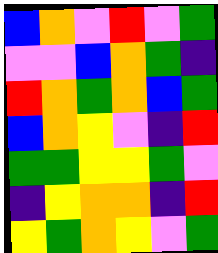[["blue", "orange", "violet", "red", "violet", "green"], ["violet", "violet", "blue", "orange", "green", "indigo"], ["red", "orange", "green", "orange", "blue", "green"], ["blue", "orange", "yellow", "violet", "indigo", "red"], ["green", "green", "yellow", "yellow", "green", "violet"], ["indigo", "yellow", "orange", "orange", "indigo", "red"], ["yellow", "green", "orange", "yellow", "violet", "green"]]